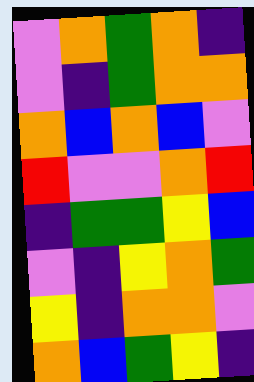[["violet", "orange", "green", "orange", "indigo"], ["violet", "indigo", "green", "orange", "orange"], ["orange", "blue", "orange", "blue", "violet"], ["red", "violet", "violet", "orange", "red"], ["indigo", "green", "green", "yellow", "blue"], ["violet", "indigo", "yellow", "orange", "green"], ["yellow", "indigo", "orange", "orange", "violet"], ["orange", "blue", "green", "yellow", "indigo"]]